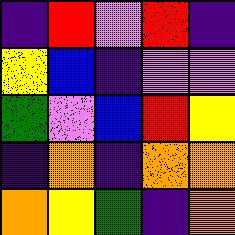[["indigo", "red", "violet", "red", "indigo"], ["yellow", "blue", "indigo", "violet", "violet"], ["green", "violet", "blue", "red", "yellow"], ["indigo", "orange", "indigo", "orange", "orange"], ["orange", "yellow", "green", "indigo", "orange"]]